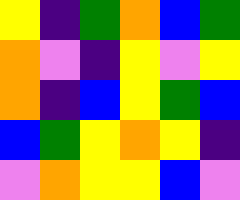[["yellow", "indigo", "green", "orange", "blue", "green"], ["orange", "violet", "indigo", "yellow", "violet", "yellow"], ["orange", "indigo", "blue", "yellow", "green", "blue"], ["blue", "green", "yellow", "orange", "yellow", "indigo"], ["violet", "orange", "yellow", "yellow", "blue", "violet"]]